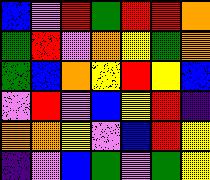[["blue", "violet", "red", "green", "red", "red", "orange"], ["green", "red", "violet", "orange", "yellow", "green", "orange"], ["green", "blue", "orange", "yellow", "red", "yellow", "blue"], ["violet", "red", "violet", "blue", "yellow", "red", "indigo"], ["orange", "orange", "yellow", "violet", "blue", "red", "yellow"], ["indigo", "violet", "blue", "green", "violet", "green", "yellow"]]